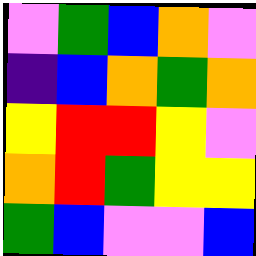[["violet", "green", "blue", "orange", "violet"], ["indigo", "blue", "orange", "green", "orange"], ["yellow", "red", "red", "yellow", "violet"], ["orange", "red", "green", "yellow", "yellow"], ["green", "blue", "violet", "violet", "blue"]]